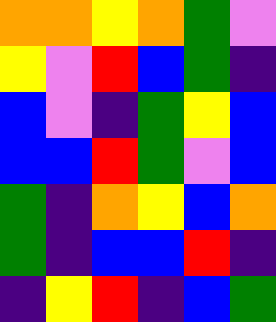[["orange", "orange", "yellow", "orange", "green", "violet"], ["yellow", "violet", "red", "blue", "green", "indigo"], ["blue", "violet", "indigo", "green", "yellow", "blue"], ["blue", "blue", "red", "green", "violet", "blue"], ["green", "indigo", "orange", "yellow", "blue", "orange"], ["green", "indigo", "blue", "blue", "red", "indigo"], ["indigo", "yellow", "red", "indigo", "blue", "green"]]